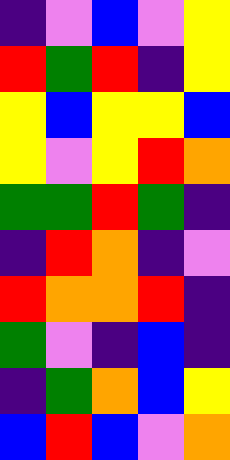[["indigo", "violet", "blue", "violet", "yellow"], ["red", "green", "red", "indigo", "yellow"], ["yellow", "blue", "yellow", "yellow", "blue"], ["yellow", "violet", "yellow", "red", "orange"], ["green", "green", "red", "green", "indigo"], ["indigo", "red", "orange", "indigo", "violet"], ["red", "orange", "orange", "red", "indigo"], ["green", "violet", "indigo", "blue", "indigo"], ["indigo", "green", "orange", "blue", "yellow"], ["blue", "red", "blue", "violet", "orange"]]